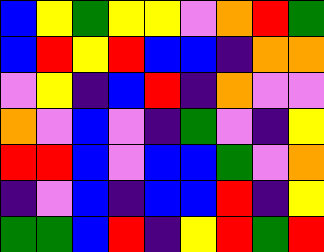[["blue", "yellow", "green", "yellow", "yellow", "violet", "orange", "red", "green"], ["blue", "red", "yellow", "red", "blue", "blue", "indigo", "orange", "orange"], ["violet", "yellow", "indigo", "blue", "red", "indigo", "orange", "violet", "violet"], ["orange", "violet", "blue", "violet", "indigo", "green", "violet", "indigo", "yellow"], ["red", "red", "blue", "violet", "blue", "blue", "green", "violet", "orange"], ["indigo", "violet", "blue", "indigo", "blue", "blue", "red", "indigo", "yellow"], ["green", "green", "blue", "red", "indigo", "yellow", "red", "green", "red"]]